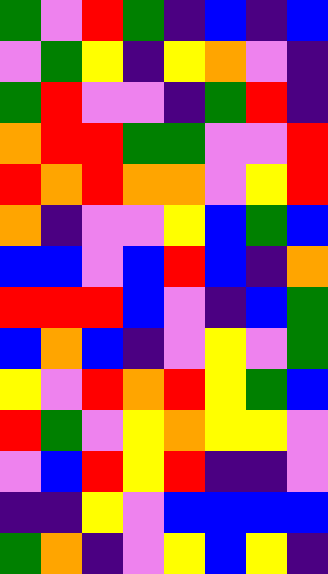[["green", "violet", "red", "green", "indigo", "blue", "indigo", "blue"], ["violet", "green", "yellow", "indigo", "yellow", "orange", "violet", "indigo"], ["green", "red", "violet", "violet", "indigo", "green", "red", "indigo"], ["orange", "red", "red", "green", "green", "violet", "violet", "red"], ["red", "orange", "red", "orange", "orange", "violet", "yellow", "red"], ["orange", "indigo", "violet", "violet", "yellow", "blue", "green", "blue"], ["blue", "blue", "violet", "blue", "red", "blue", "indigo", "orange"], ["red", "red", "red", "blue", "violet", "indigo", "blue", "green"], ["blue", "orange", "blue", "indigo", "violet", "yellow", "violet", "green"], ["yellow", "violet", "red", "orange", "red", "yellow", "green", "blue"], ["red", "green", "violet", "yellow", "orange", "yellow", "yellow", "violet"], ["violet", "blue", "red", "yellow", "red", "indigo", "indigo", "violet"], ["indigo", "indigo", "yellow", "violet", "blue", "blue", "blue", "blue"], ["green", "orange", "indigo", "violet", "yellow", "blue", "yellow", "indigo"]]